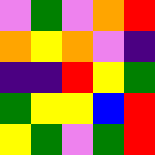[["violet", "green", "violet", "orange", "red"], ["orange", "yellow", "orange", "violet", "indigo"], ["indigo", "indigo", "red", "yellow", "green"], ["green", "yellow", "yellow", "blue", "red"], ["yellow", "green", "violet", "green", "red"]]